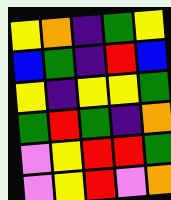[["yellow", "orange", "indigo", "green", "yellow"], ["blue", "green", "indigo", "red", "blue"], ["yellow", "indigo", "yellow", "yellow", "green"], ["green", "red", "green", "indigo", "orange"], ["violet", "yellow", "red", "red", "green"], ["violet", "yellow", "red", "violet", "orange"]]